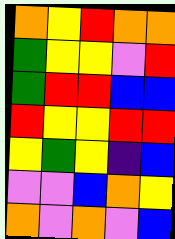[["orange", "yellow", "red", "orange", "orange"], ["green", "yellow", "yellow", "violet", "red"], ["green", "red", "red", "blue", "blue"], ["red", "yellow", "yellow", "red", "red"], ["yellow", "green", "yellow", "indigo", "blue"], ["violet", "violet", "blue", "orange", "yellow"], ["orange", "violet", "orange", "violet", "blue"]]